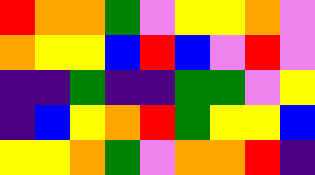[["red", "orange", "orange", "green", "violet", "yellow", "yellow", "orange", "violet"], ["orange", "yellow", "yellow", "blue", "red", "blue", "violet", "red", "violet"], ["indigo", "indigo", "green", "indigo", "indigo", "green", "green", "violet", "yellow"], ["indigo", "blue", "yellow", "orange", "red", "green", "yellow", "yellow", "blue"], ["yellow", "yellow", "orange", "green", "violet", "orange", "orange", "red", "indigo"]]